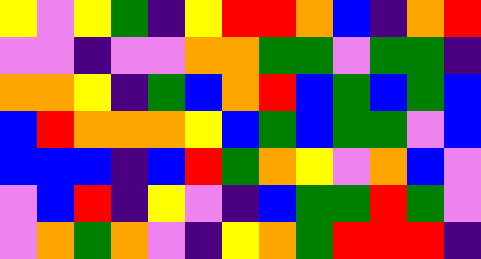[["yellow", "violet", "yellow", "green", "indigo", "yellow", "red", "red", "orange", "blue", "indigo", "orange", "red"], ["violet", "violet", "indigo", "violet", "violet", "orange", "orange", "green", "green", "violet", "green", "green", "indigo"], ["orange", "orange", "yellow", "indigo", "green", "blue", "orange", "red", "blue", "green", "blue", "green", "blue"], ["blue", "red", "orange", "orange", "orange", "yellow", "blue", "green", "blue", "green", "green", "violet", "blue"], ["blue", "blue", "blue", "indigo", "blue", "red", "green", "orange", "yellow", "violet", "orange", "blue", "violet"], ["violet", "blue", "red", "indigo", "yellow", "violet", "indigo", "blue", "green", "green", "red", "green", "violet"], ["violet", "orange", "green", "orange", "violet", "indigo", "yellow", "orange", "green", "red", "red", "red", "indigo"]]